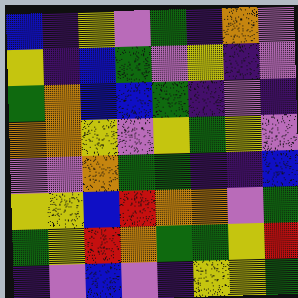[["blue", "indigo", "yellow", "violet", "green", "indigo", "orange", "violet"], ["yellow", "indigo", "blue", "green", "violet", "yellow", "indigo", "violet"], ["green", "orange", "blue", "blue", "green", "indigo", "violet", "indigo"], ["orange", "orange", "yellow", "violet", "yellow", "green", "yellow", "violet"], ["violet", "violet", "orange", "green", "green", "indigo", "indigo", "blue"], ["yellow", "yellow", "blue", "red", "orange", "orange", "violet", "green"], ["green", "yellow", "red", "orange", "green", "green", "yellow", "red"], ["indigo", "violet", "blue", "violet", "indigo", "yellow", "yellow", "green"]]